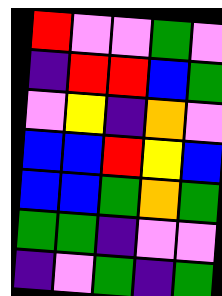[["red", "violet", "violet", "green", "violet"], ["indigo", "red", "red", "blue", "green"], ["violet", "yellow", "indigo", "orange", "violet"], ["blue", "blue", "red", "yellow", "blue"], ["blue", "blue", "green", "orange", "green"], ["green", "green", "indigo", "violet", "violet"], ["indigo", "violet", "green", "indigo", "green"]]